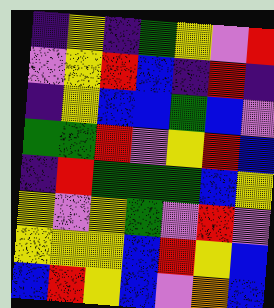[["indigo", "yellow", "indigo", "green", "yellow", "violet", "red"], ["violet", "yellow", "red", "blue", "indigo", "red", "indigo"], ["indigo", "yellow", "blue", "blue", "green", "blue", "violet"], ["green", "green", "red", "violet", "yellow", "red", "blue"], ["indigo", "red", "green", "green", "green", "blue", "yellow"], ["yellow", "violet", "yellow", "green", "violet", "red", "violet"], ["yellow", "yellow", "yellow", "blue", "red", "yellow", "blue"], ["blue", "red", "yellow", "blue", "violet", "orange", "blue"]]